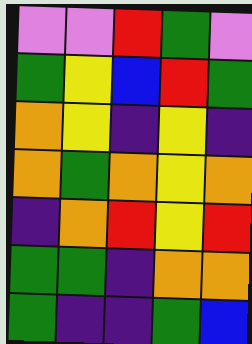[["violet", "violet", "red", "green", "violet"], ["green", "yellow", "blue", "red", "green"], ["orange", "yellow", "indigo", "yellow", "indigo"], ["orange", "green", "orange", "yellow", "orange"], ["indigo", "orange", "red", "yellow", "red"], ["green", "green", "indigo", "orange", "orange"], ["green", "indigo", "indigo", "green", "blue"]]